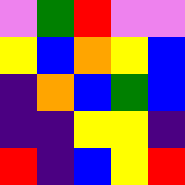[["violet", "green", "red", "violet", "violet"], ["yellow", "blue", "orange", "yellow", "blue"], ["indigo", "orange", "blue", "green", "blue"], ["indigo", "indigo", "yellow", "yellow", "indigo"], ["red", "indigo", "blue", "yellow", "red"]]